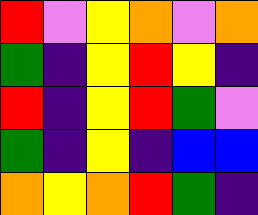[["red", "violet", "yellow", "orange", "violet", "orange"], ["green", "indigo", "yellow", "red", "yellow", "indigo"], ["red", "indigo", "yellow", "red", "green", "violet"], ["green", "indigo", "yellow", "indigo", "blue", "blue"], ["orange", "yellow", "orange", "red", "green", "indigo"]]